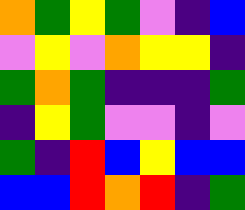[["orange", "green", "yellow", "green", "violet", "indigo", "blue"], ["violet", "yellow", "violet", "orange", "yellow", "yellow", "indigo"], ["green", "orange", "green", "indigo", "indigo", "indigo", "green"], ["indigo", "yellow", "green", "violet", "violet", "indigo", "violet"], ["green", "indigo", "red", "blue", "yellow", "blue", "blue"], ["blue", "blue", "red", "orange", "red", "indigo", "green"]]